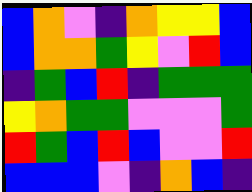[["blue", "orange", "violet", "indigo", "orange", "yellow", "yellow", "blue"], ["blue", "orange", "orange", "green", "yellow", "violet", "red", "blue"], ["indigo", "green", "blue", "red", "indigo", "green", "green", "green"], ["yellow", "orange", "green", "green", "violet", "violet", "violet", "green"], ["red", "green", "blue", "red", "blue", "violet", "violet", "red"], ["blue", "blue", "blue", "violet", "indigo", "orange", "blue", "indigo"]]